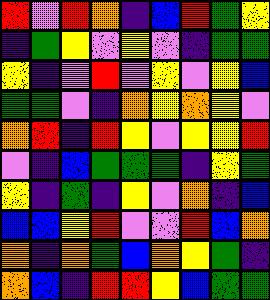[["red", "violet", "red", "orange", "indigo", "blue", "red", "green", "yellow"], ["indigo", "green", "yellow", "violet", "yellow", "violet", "indigo", "green", "green"], ["yellow", "indigo", "violet", "red", "violet", "yellow", "violet", "yellow", "blue"], ["green", "green", "violet", "indigo", "orange", "yellow", "orange", "yellow", "violet"], ["orange", "red", "indigo", "red", "yellow", "violet", "yellow", "yellow", "red"], ["violet", "indigo", "blue", "green", "green", "green", "indigo", "yellow", "green"], ["yellow", "indigo", "green", "indigo", "yellow", "violet", "orange", "indigo", "blue"], ["blue", "blue", "yellow", "red", "violet", "violet", "red", "blue", "orange"], ["orange", "indigo", "orange", "green", "blue", "orange", "yellow", "green", "indigo"], ["orange", "blue", "indigo", "red", "red", "yellow", "blue", "green", "green"]]